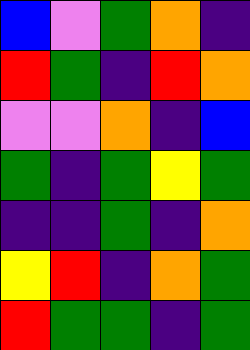[["blue", "violet", "green", "orange", "indigo"], ["red", "green", "indigo", "red", "orange"], ["violet", "violet", "orange", "indigo", "blue"], ["green", "indigo", "green", "yellow", "green"], ["indigo", "indigo", "green", "indigo", "orange"], ["yellow", "red", "indigo", "orange", "green"], ["red", "green", "green", "indigo", "green"]]